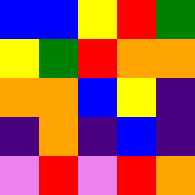[["blue", "blue", "yellow", "red", "green"], ["yellow", "green", "red", "orange", "orange"], ["orange", "orange", "blue", "yellow", "indigo"], ["indigo", "orange", "indigo", "blue", "indigo"], ["violet", "red", "violet", "red", "orange"]]